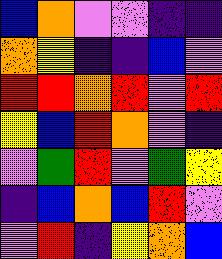[["blue", "orange", "violet", "violet", "indigo", "indigo"], ["orange", "yellow", "indigo", "indigo", "blue", "violet"], ["red", "red", "orange", "red", "violet", "red"], ["yellow", "blue", "red", "orange", "violet", "indigo"], ["violet", "green", "red", "violet", "green", "yellow"], ["indigo", "blue", "orange", "blue", "red", "violet"], ["violet", "red", "indigo", "yellow", "orange", "blue"]]